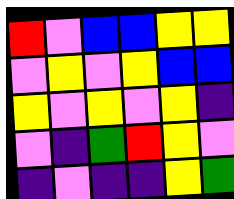[["red", "violet", "blue", "blue", "yellow", "yellow"], ["violet", "yellow", "violet", "yellow", "blue", "blue"], ["yellow", "violet", "yellow", "violet", "yellow", "indigo"], ["violet", "indigo", "green", "red", "yellow", "violet"], ["indigo", "violet", "indigo", "indigo", "yellow", "green"]]